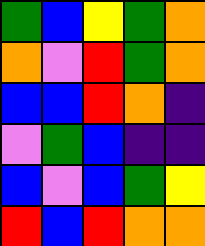[["green", "blue", "yellow", "green", "orange"], ["orange", "violet", "red", "green", "orange"], ["blue", "blue", "red", "orange", "indigo"], ["violet", "green", "blue", "indigo", "indigo"], ["blue", "violet", "blue", "green", "yellow"], ["red", "blue", "red", "orange", "orange"]]